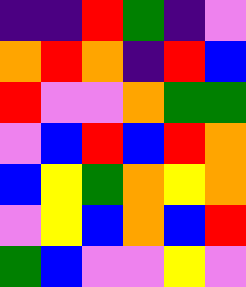[["indigo", "indigo", "red", "green", "indigo", "violet"], ["orange", "red", "orange", "indigo", "red", "blue"], ["red", "violet", "violet", "orange", "green", "green"], ["violet", "blue", "red", "blue", "red", "orange"], ["blue", "yellow", "green", "orange", "yellow", "orange"], ["violet", "yellow", "blue", "orange", "blue", "red"], ["green", "blue", "violet", "violet", "yellow", "violet"]]